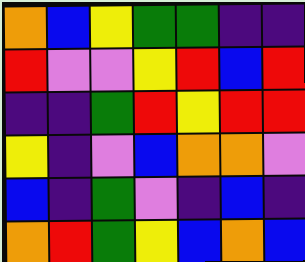[["orange", "blue", "yellow", "green", "green", "indigo", "indigo"], ["red", "violet", "violet", "yellow", "red", "blue", "red"], ["indigo", "indigo", "green", "red", "yellow", "red", "red"], ["yellow", "indigo", "violet", "blue", "orange", "orange", "violet"], ["blue", "indigo", "green", "violet", "indigo", "blue", "indigo"], ["orange", "red", "green", "yellow", "blue", "orange", "blue"]]